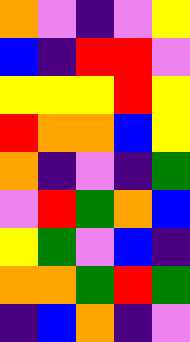[["orange", "violet", "indigo", "violet", "yellow"], ["blue", "indigo", "red", "red", "violet"], ["yellow", "yellow", "yellow", "red", "yellow"], ["red", "orange", "orange", "blue", "yellow"], ["orange", "indigo", "violet", "indigo", "green"], ["violet", "red", "green", "orange", "blue"], ["yellow", "green", "violet", "blue", "indigo"], ["orange", "orange", "green", "red", "green"], ["indigo", "blue", "orange", "indigo", "violet"]]